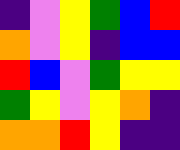[["indigo", "violet", "yellow", "green", "blue", "red"], ["orange", "violet", "yellow", "indigo", "blue", "blue"], ["red", "blue", "violet", "green", "yellow", "yellow"], ["green", "yellow", "violet", "yellow", "orange", "indigo"], ["orange", "orange", "red", "yellow", "indigo", "indigo"]]